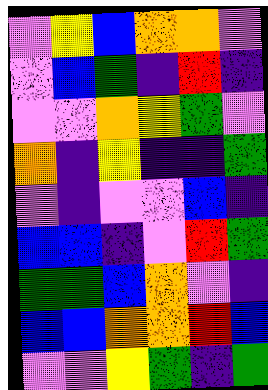[["violet", "yellow", "blue", "orange", "orange", "violet"], ["violet", "blue", "green", "indigo", "red", "indigo"], ["violet", "violet", "orange", "yellow", "green", "violet"], ["orange", "indigo", "yellow", "indigo", "indigo", "green"], ["violet", "indigo", "violet", "violet", "blue", "indigo"], ["blue", "blue", "indigo", "violet", "red", "green"], ["green", "green", "blue", "orange", "violet", "indigo"], ["blue", "blue", "orange", "orange", "red", "blue"], ["violet", "violet", "yellow", "green", "indigo", "green"]]